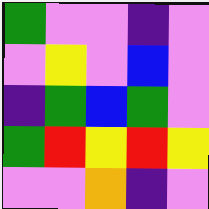[["green", "violet", "violet", "indigo", "violet"], ["violet", "yellow", "violet", "blue", "violet"], ["indigo", "green", "blue", "green", "violet"], ["green", "red", "yellow", "red", "yellow"], ["violet", "violet", "orange", "indigo", "violet"]]